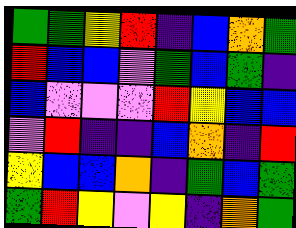[["green", "green", "yellow", "red", "indigo", "blue", "orange", "green"], ["red", "blue", "blue", "violet", "green", "blue", "green", "indigo"], ["blue", "violet", "violet", "violet", "red", "yellow", "blue", "blue"], ["violet", "red", "indigo", "indigo", "blue", "orange", "indigo", "red"], ["yellow", "blue", "blue", "orange", "indigo", "green", "blue", "green"], ["green", "red", "yellow", "violet", "yellow", "indigo", "orange", "green"]]